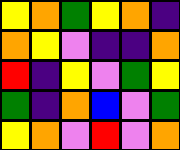[["yellow", "orange", "green", "yellow", "orange", "indigo"], ["orange", "yellow", "violet", "indigo", "indigo", "orange"], ["red", "indigo", "yellow", "violet", "green", "yellow"], ["green", "indigo", "orange", "blue", "violet", "green"], ["yellow", "orange", "violet", "red", "violet", "orange"]]